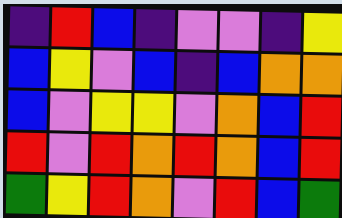[["indigo", "red", "blue", "indigo", "violet", "violet", "indigo", "yellow"], ["blue", "yellow", "violet", "blue", "indigo", "blue", "orange", "orange"], ["blue", "violet", "yellow", "yellow", "violet", "orange", "blue", "red"], ["red", "violet", "red", "orange", "red", "orange", "blue", "red"], ["green", "yellow", "red", "orange", "violet", "red", "blue", "green"]]